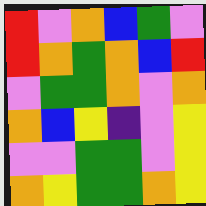[["red", "violet", "orange", "blue", "green", "violet"], ["red", "orange", "green", "orange", "blue", "red"], ["violet", "green", "green", "orange", "violet", "orange"], ["orange", "blue", "yellow", "indigo", "violet", "yellow"], ["violet", "violet", "green", "green", "violet", "yellow"], ["orange", "yellow", "green", "green", "orange", "yellow"]]